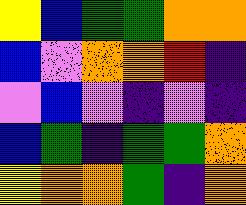[["yellow", "blue", "green", "green", "orange", "orange"], ["blue", "violet", "orange", "orange", "red", "indigo"], ["violet", "blue", "violet", "indigo", "violet", "indigo"], ["blue", "green", "indigo", "green", "green", "orange"], ["yellow", "orange", "orange", "green", "indigo", "orange"]]